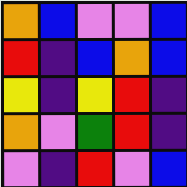[["orange", "blue", "violet", "violet", "blue"], ["red", "indigo", "blue", "orange", "blue"], ["yellow", "indigo", "yellow", "red", "indigo"], ["orange", "violet", "green", "red", "indigo"], ["violet", "indigo", "red", "violet", "blue"]]